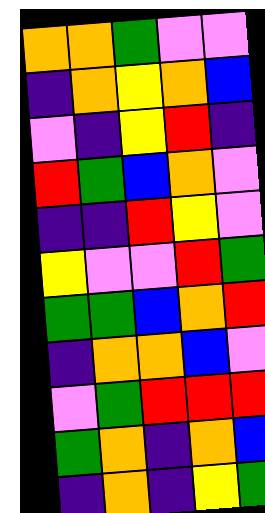[["orange", "orange", "green", "violet", "violet"], ["indigo", "orange", "yellow", "orange", "blue"], ["violet", "indigo", "yellow", "red", "indigo"], ["red", "green", "blue", "orange", "violet"], ["indigo", "indigo", "red", "yellow", "violet"], ["yellow", "violet", "violet", "red", "green"], ["green", "green", "blue", "orange", "red"], ["indigo", "orange", "orange", "blue", "violet"], ["violet", "green", "red", "red", "red"], ["green", "orange", "indigo", "orange", "blue"], ["indigo", "orange", "indigo", "yellow", "green"]]